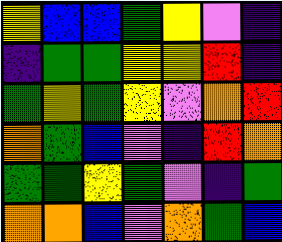[["yellow", "blue", "blue", "green", "yellow", "violet", "indigo"], ["indigo", "green", "green", "yellow", "yellow", "red", "indigo"], ["green", "yellow", "green", "yellow", "violet", "orange", "red"], ["orange", "green", "blue", "violet", "indigo", "red", "orange"], ["green", "green", "yellow", "green", "violet", "indigo", "green"], ["orange", "orange", "blue", "violet", "orange", "green", "blue"]]